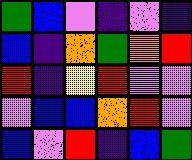[["green", "blue", "violet", "indigo", "violet", "indigo"], ["blue", "indigo", "orange", "green", "orange", "red"], ["red", "indigo", "yellow", "red", "violet", "violet"], ["violet", "blue", "blue", "orange", "red", "violet"], ["blue", "violet", "red", "indigo", "blue", "green"]]